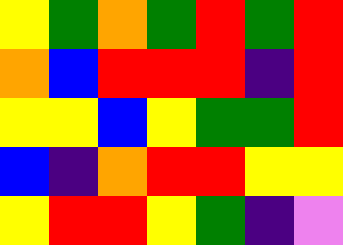[["yellow", "green", "orange", "green", "red", "green", "red"], ["orange", "blue", "red", "red", "red", "indigo", "red"], ["yellow", "yellow", "blue", "yellow", "green", "green", "red"], ["blue", "indigo", "orange", "red", "red", "yellow", "yellow"], ["yellow", "red", "red", "yellow", "green", "indigo", "violet"]]